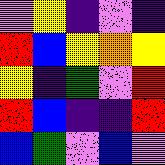[["violet", "yellow", "indigo", "violet", "indigo"], ["red", "blue", "yellow", "orange", "yellow"], ["yellow", "indigo", "green", "violet", "red"], ["red", "blue", "indigo", "indigo", "red"], ["blue", "green", "violet", "blue", "violet"]]